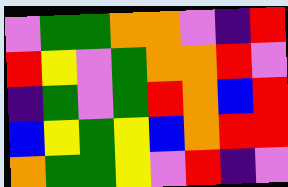[["violet", "green", "green", "orange", "orange", "violet", "indigo", "red"], ["red", "yellow", "violet", "green", "orange", "orange", "red", "violet"], ["indigo", "green", "violet", "green", "red", "orange", "blue", "red"], ["blue", "yellow", "green", "yellow", "blue", "orange", "red", "red"], ["orange", "green", "green", "yellow", "violet", "red", "indigo", "violet"]]